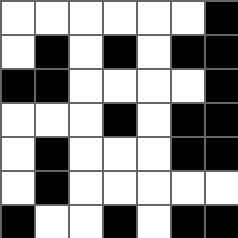[["white", "white", "white", "white", "white", "white", "black"], ["white", "black", "white", "black", "white", "black", "black"], ["black", "black", "white", "white", "white", "white", "black"], ["white", "white", "white", "black", "white", "black", "black"], ["white", "black", "white", "white", "white", "black", "black"], ["white", "black", "white", "white", "white", "white", "white"], ["black", "white", "white", "black", "white", "black", "black"]]